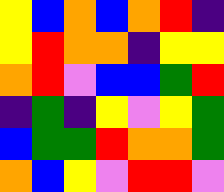[["yellow", "blue", "orange", "blue", "orange", "red", "indigo"], ["yellow", "red", "orange", "orange", "indigo", "yellow", "yellow"], ["orange", "red", "violet", "blue", "blue", "green", "red"], ["indigo", "green", "indigo", "yellow", "violet", "yellow", "green"], ["blue", "green", "green", "red", "orange", "orange", "green"], ["orange", "blue", "yellow", "violet", "red", "red", "violet"]]